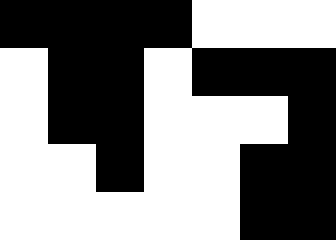[["black", "black", "black", "black", "white", "white", "white"], ["white", "black", "black", "white", "black", "black", "black"], ["white", "black", "black", "white", "white", "white", "black"], ["white", "white", "black", "white", "white", "black", "black"], ["white", "white", "white", "white", "white", "black", "black"]]